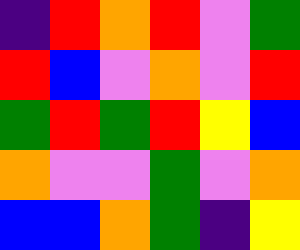[["indigo", "red", "orange", "red", "violet", "green"], ["red", "blue", "violet", "orange", "violet", "red"], ["green", "red", "green", "red", "yellow", "blue"], ["orange", "violet", "violet", "green", "violet", "orange"], ["blue", "blue", "orange", "green", "indigo", "yellow"]]